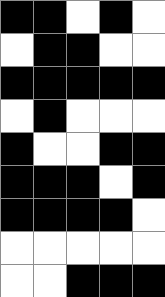[["black", "black", "white", "black", "white"], ["white", "black", "black", "white", "white"], ["black", "black", "black", "black", "black"], ["white", "black", "white", "white", "white"], ["black", "white", "white", "black", "black"], ["black", "black", "black", "white", "black"], ["black", "black", "black", "black", "white"], ["white", "white", "white", "white", "white"], ["white", "white", "black", "black", "black"]]